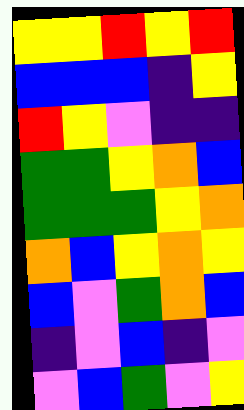[["yellow", "yellow", "red", "yellow", "red"], ["blue", "blue", "blue", "indigo", "yellow"], ["red", "yellow", "violet", "indigo", "indigo"], ["green", "green", "yellow", "orange", "blue"], ["green", "green", "green", "yellow", "orange"], ["orange", "blue", "yellow", "orange", "yellow"], ["blue", "violet", "green", "orange", "blue"], ["indigo", "violet", "blue", "indigo", "violet"], ["violet", "blue", "green", "violet", "yellow"]]